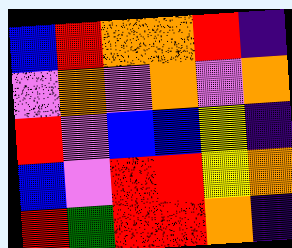[["blue", "red", "orange", "orange", "red", "indigo"], ["violet", "orange", "violet", "orange", "violet", "orange"], ["red", "violet", "blue", "blue", "yellow", "indigo"], ["blue", "violet", "red", "red", "yellow", "orange"], ["red", "green", "red", "red", "orange", "indigo"]]